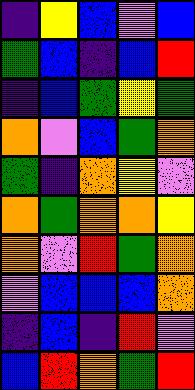[["indigo", "yellow", "blue", "violet", "blue"], ["green", "blue", "indigo", "blue", "red"], ["indigo", "blue", "green", "yellow", "green"], ["orange", "violet", "blue", "green", "orange"], ["green", "indigo", "orange", "yellow", "violet"], ["orange", "green", "orange", "orange", "yellow"], ["orange", "violet", "red", "green", "orange"], ["violet", "blue", "blue", "blue", "orange"], ["indigo", "blue", "indigo", "red", "violet"], ["blue", "red", "orange", "green", "red"]]